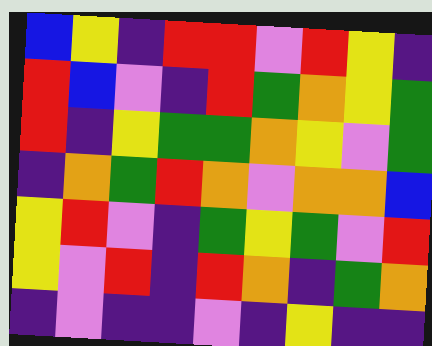[["blue", "yellow", "indigo", "red", "red", "violet", "red", "yellow", "indigo"], ["red", "blue", "violet", "indigo", "red", "green", "orange", "yellow", "green"], ["red", "indigo", "yellow", "green", "green", "orange", "yellow", "violet", "green"], ["indigo", "orange", "green", "red", "orange", "violet", "orange", "orange", "blue"], ["yellow", "red", "violet", "indigo", "green", "yellow", "green", "violet", "red"], ["yellow", "violet", "red", "indigo", "red", "orange", "indigo", "green", "orange"], ["indigo", "violet", "indigo", "indigo", "violet", "indigo", "yellow", "indigo", "indigo"]]